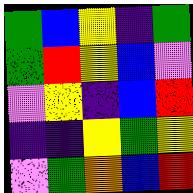[["green", "blue", "yellow", "indigo", "green"], ["green", "red", "yellow", "blue", "violet"], ["violet", "yellow", "indigo", "blue", "red"], ["indigo", "indigo", "yellow", "green", "yellow"], ["violet", "green", "orange", "blue", "red"]]